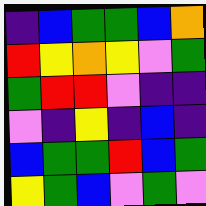[["indigo", "blue", "green", "green", "blue", "orange"], ["red", "yellow", "orange", "yellow", "violet", "green"], ["green", "red", "red", "violet", "indigo", "indigo"], ["violet", "indigo", "yellow", "indigo", "blue", "indigo"], ["blue", "green", "green", "red", "blue", "green"], ["yellow", "green", "blue", "violet", "green", "violet"]]